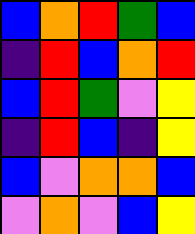[["blue", "orange", "red", "green", "blue"], ["indigo", "red", "blue", "orange", "red"], ["blue", "red", "green", "violet", "yellow"], ["indigo", "red", "blue", "indigo", "yellow"], ["blue", "violet", "orange", "orange", "blue"], ["violet", "orange", "violet", "blue", "yellow"]]